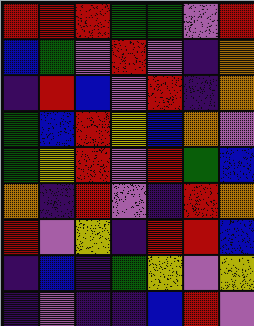[["red", "red", "red", "green", "green", "violet", "red"], ["blue", "green", "violet", "red", "violet", "indigo", "orange"], ["indigo", "red", "blue", "violet", "red", "indigo", "orange"], ["green", "blue", "red", "yellow", "blue", "orange", "violet"], ["green", "yellow", "red", "violet", "red", "green", "blue"], ["orange", "indigo", "red", "violet", "indigo", "red", "orange"], ["red", "violet", "yellow", "indigo", "red", "red", "blue"], ["indigo", "blue", "indigo", "green", "yellow", "violet", "yellow"], ["indigo", "violet", "indigo", "indigo", "blue", "red", "violet"]]